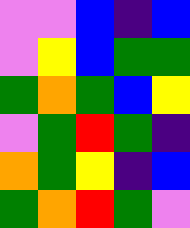[["violet", "violet", "blue", "indigo", "blue"], ["violet", "yellow", "blue", "green", "green"], ["green", "orange", "green", "blue", "yellow"], ["violet", "green", "red", "green", "indigo"], ["orange", "green", "yellow", "indigo", "blue"], ["green", "orange", "red", "green", "violet"]]